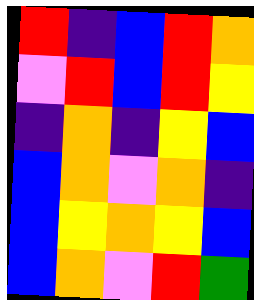[["red", "indigo", "blue", "red", "orange"], ["violet", "red", "blue", "red", "yellow"], ["indigo", "orange", "indigo", "yellow", "blue"], ["blue", "orange", "violet", "orange", "indigo"], ["blue", "yellow", "orange", "yellow", "blue"], ["blue", "orange", "violet", "red", "green"]]